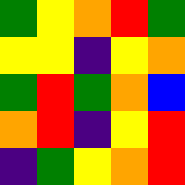[["green", "yellow", "orange", "red", "green"], ["yellow", "yellow", "indigo", "yellow", "orange"], ["green", "red", "green", "orange", "blue"], ["orange", "red", "indigo", "yellow", "red"], ["indigo", "green", "yellow", "orange", "red"]]